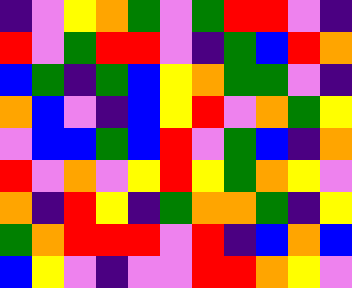[["indigo", "violet", "yellow", "orange", "green", "violet", "green", "red", "red", "violet", "indigo"], ["red", "violet", "green", "red", "red", "violet", "indigo", "green", "blue", "red", "orange"], ["blue", "green", "indigo", "green", "blue", "yellow", "orange", "green", "green", "violet", "indigo"], ["orange", "blue", "violet", "indigo", "blue", "yellow", "red", "violet", "orange", "green", "yellow"], ["violet", "blue", "blue", "green", "blue", "red", "violet", "green", "blue", "indigo", "orange"], ["red", "violet", "orange", "violet", "yellow", "red", "yellow", "green", "orange", "yellow", "violet"], ["orange", "indigo", "red", "yellow", "indigo", "green", "orange", "orange", "green", "indigo", "yellow"], ["green", "orange", "red", "red", "red", "violet", "red", "indigo", "blue", "orange", "blue"], ["blue", "yellow", "violet", "indigo", "violet", "violet", "red", "red", "orange", "yellow", "violet"]]